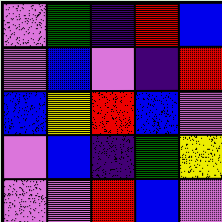[["violet", "green", "indigo", "red", "blue"], ["violet", "blue", "violet", "indigo", "red"], ["blue", "yellow", "red", "blue", "violet"], ["violet", "blue", "indigo", "green", "yellow"], ["violet", "violet", "red", "blue", "violet"]]